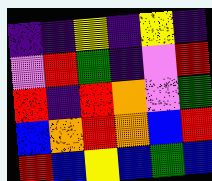[["indigo", "indigo", "yellow", "indigo", "yellow", "indigo"], ["violet", "red", "green", "indigo", "violet", "red"], ["red", "indigo", "red", "orange", "violet", "green"], ["blue", "orange", "red", "orange", "blue", "red"], ["red", "blue", "yellow", "blue", "green", "blue"]]